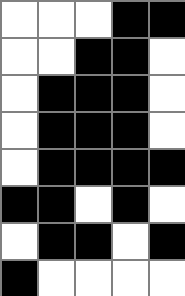[["white", "white", "white", "black", "black"], ["white", "white", "black", "black", "white"], ["white", "black", "black", "black", "white"], ["white", "black", "black", "black", "white"], ["white", "black", "black", "black", "black"], ["black", "black", "white", "black", "white"], ["white", "black", "black", "white", "black"], ["black", "white", "white", "white", "white"]]